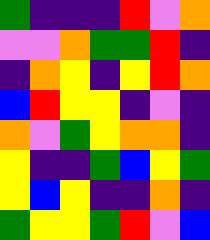[["green", "indigo", "indigo", "indigo", "red", "violet", "orange"], ["violet", "violet", "orange", "green", "green", "red", "indigo"], ["indigo", "orange", "yellow", "indigo", "yellow", "red", "orange"], ["blue", "red", "yellow", "yellow", "indigo", "violet", "indigo"], ["orange", "violet", "green", "yellow", "orange", "orange", "indigo"], ["yellow", "indigo", "indigo", "green", "blue", "yellow", "green"], ["yellow", "blue", "yellow", "indigo", "indigo", "orange", "indigo"], ["green", "yellow", "yellow", "green", "red", "violet", "blue"]]